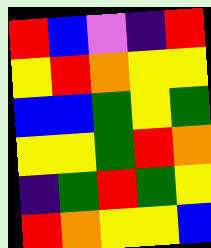[["red", "blue", "violet", "indigo", "red"], ["yellow", "red", "orange", "yellow", "yellow"], ["blue", "blue", "green", "yellow", "green"], ["yellow", "yellow", "green", "red", "orange"], ["indigo", "green", "red", "green", "yellow"], ["red", "orange", "yellow", "yellow", "blue"]]